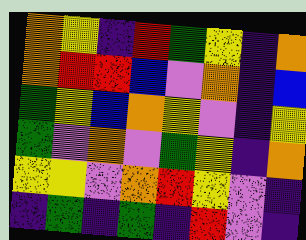[["orange", "yellow", "indigo", "red", "green", "yellow", "indigo", "orange"], ["orange", "red", "red", "blue", "violet", "orange", "indigo", "blue"], ["green", "yellow", "blue", "orange", "yellow", "violet", "indigo", "yellow"], ["green", "violet", "orange", "violet", "green", "yellow", "indigo", "orange"], ["yellow", "yellow", "violet", "orange", "red", "yellow", "violet", "indigo"], ["indigo", "green", "indigo", "green", "indigo", "red", "violet", "indigo"]]